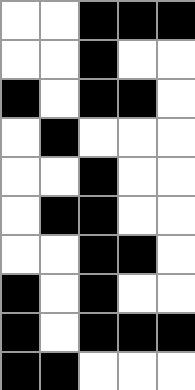[["white", "white", "black", "black", "black"], ["white", "white", "black", "white", "white"], ["black", "white", "black", "black", "white"], ["white", "black", "white", "white", "white"], ["white", "white", "black", "white", "white"], ["white", "black", "black", "white", "white"], ["white", "white", "black", "black", "white"], ["black", "white", "black", "white", "white"], ["black", "white", "black", "black", "black"], ["black", "black", "white", "white", "white"]]